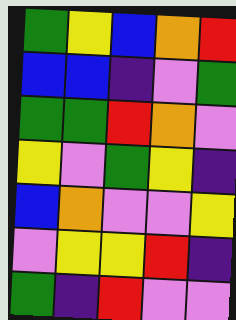[["green", "yellow", "blue", "orange", "red"], ["blue", "blue", "indigo", "violet", "green"], ["green", "green", "red", "orange", "violet"], ["yellow", "violet", "green", "yellow", "indigo"], ["blue", "orange", "violet", "violet", "yellow"], ["violet", "yellow", "yellow", "red", "indigo"], ["green", "indigo", "red", "violet", "violet"]]